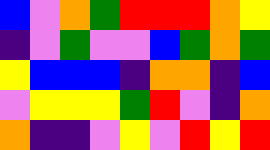[["blue", "violet", "orange", "green", "red", "red", "red", "orange", "yellow"], ["indigo", "violet", "green", "violet", "violet", "blue", "green", "orange", "green"], ["yellow", "blue", "blue", "blue", "indigo", "orange", "orange", "indigo", "blue"], ["violet", "yellow", "yellow", "yellow", "green", "red", "violet", "indigo", "orange"], ["orange", "indigo", "indigo", "violet", "yellow", "violet", "red", "yellow", "red"]]